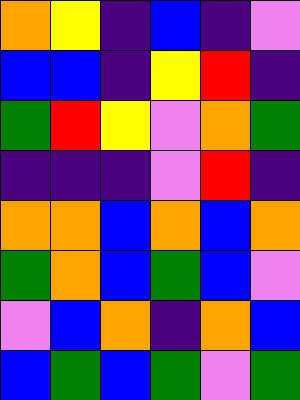[["orange", "yellow", "indigo", "blue", "indigo", "violet"], ["blue", "blue", "indigo", "yellow", "red", "indigo"], ["green", "red", "yellow", "violet", "orange", "green"], ["indigo", "indigo", "indigo", "violet", "red", "indigo"], ["orange", "orange", "blue", "orange", "blue", "orange"], ["green", "orange", "blue", "green", "blue", "violet"], ["violet", "blue", "orange", "indigo", "orange", "blue"], ["blue", "green", "blue", "green", "violet", "green"]]